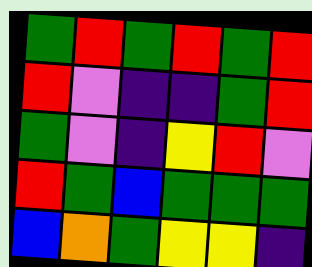[["green", "red", "green", "red", "green", "red"], ["red", "violet", "indigo", "indigo", "green", "red"], ["green", "violet", "indigo", "yellow", "red", "violet"], ["red", "green", "blue", "green", "green", "green"], ["blue", "orange", "green", "yellow", "yellow", "indigo"]]